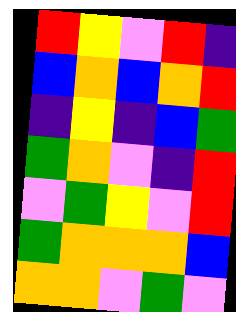[["red", "yellow", "violet", "red", "indigo"], ["blue", "orange", "blue", "orange", "red"], ["indigo", "yellow", "indigo", "blue", "green"], ["green", "orange", "violet", "indigo", "red"], ["violet", "green", "yellow", "violet", "red"], ["green", "orange", "orange", "orange", "blue"], ["orange", "orange", "violet", "green", "violet"]]